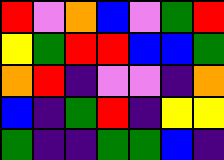[["red", "violet", "orange", "blue", "violet", "green", "red"], ["yellow", "green", "red", "red", "blue", "blue", "green"], ["orange", "red", "indigo", "violet", "violet", "indigo", "orange"], ["blue", "indigo", "green", "red", "indigo", "yellow", "yellow"], ["green", "indigo", "indigo", "green", "green", "blue", "indigo"]]